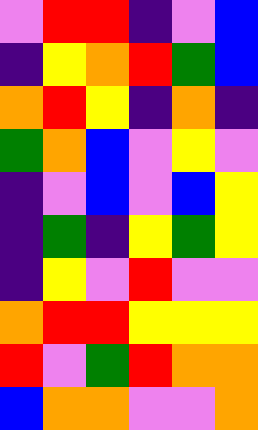[["violet", "red", "red", "indigo", "violet", "blue"], ["indigo", "yellow", "orange", "red", "green", "blue"], ["orange", "red", "yellow", "indigo", "orange", "indigo"], ["green", "orange", "blue", "violet", "yellow", "violet"], ["indigo", "violet", "blue", "violet", "blue", "yellow"], ["indigo", "green", "indigo", "yellow", "green", "yellow"], ["indigo", "yellow", "violet", "red", "violet", "violet"], ["orange", "red", "red", "yellow", "yellow", "yellow"], ["red", "violet", "green", "red", "orange", "orange"], ["blue", "orange", "orange", "violet", "violet", "orange"]]